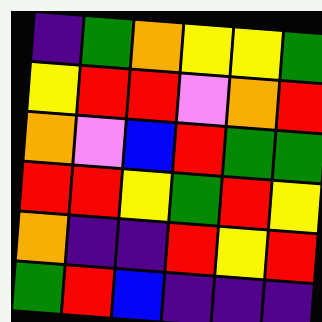[["indigo", "green", "orange", "yellow", "yellow", "green"], ["yellow", "red", "red", "violet", "orange", "red"], ["orange", "violet", "blue", "red", "green", "green"], ["red", "red", "yellow", "green", "red", "yellow"], ["orange", "indigo", "indigo", "red", "yellow", "red"], ["green", "red", "blue", "indigo", "indigo", "indigo"]]